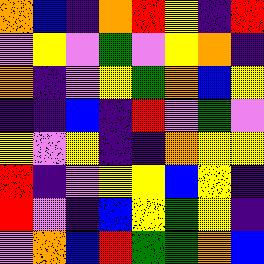[["orange", "blue", "indigo", "orange", "red", "yellow", "indigo", "red"], ["violet", "yellow", "violet", "green", "violet", "yellow", "orange", "indigo"], ["orange", "indigo", "violet", "yellow", "green", "orange", "blue", "yellow"], ["indigo", "indigo", "blue", "indigo", "red", "violet", "green", "violet"], ["yellow", "violet", "yellow", "indigo", "indigo", "orange", "yellow", "yellow"], ["red", "indigo", "violet", "yellow", "yellow", "blue", "yellow", "indigo"], ["red", "violet", "indigo", "blue", "yellow", "green", "yellow", "indigo"], ["violet", "orange", "blue", "red", "green", "green", "orange", "blue"]]